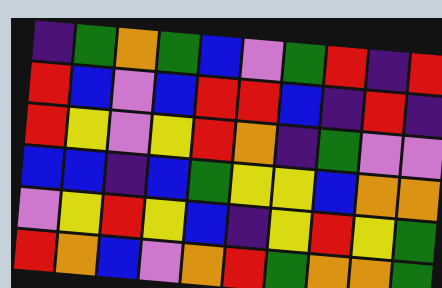[["indigo", "green", "orange", "green", "blue", "violet", "green", "red", "indigo", "red"], ["red", "blue", "violet", "blue", "red", "red", "blue", "indigo", "red", "indigo"], ["red", "yellow", "violet", "yellow", "red", "orange", "indigo", "green", "violet", "violet"], ["blue", "blue", "indigo", "blue", "green", "yellow", "yellow", "blue", "orange", "orange"], ["violet", "yellow", "red", "yellow", "blue", "indigo", "yellow", "red", "yellow", "green"], ["red", "orange", "blue", "violet", "orange", "red", "green", "orange", "orange", "green"]]